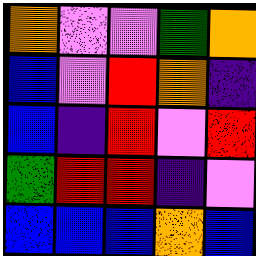[["orange", "violet", "violet", "green", "orange"], ["blue", "violet", "red", "orange", "indigo"], ["blue", "indigo", "red", "violet", "red"], ["green", "red", "red", "indigo", "violet"], ["blue", "blue", "blue", "orange", "blue"]]